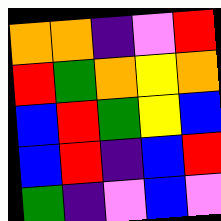[["orange", "orange", "indigo", "violet", "red"], ["red", "green", "orange", "yellow", "orange"], ["blue", "red", "green", "yellow", "blue"], ["blue", "red", "indigo", "blue", "red"], ["green", "indigo", "violet", "blue", "violet"]]